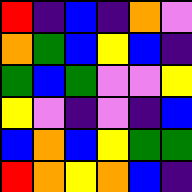[["red", "indigo", "blue", "indigo", "orange", "violet"], ["orange", "green", "blue", "yellow", "blue", "indigo"], ["green", "blue", "green", "violet", "violet", "yellow"], ["yellow", "violet", "indigo", "violet", "indigo", "blue"], ["blue", "orange", "blue", "yellow", "green", "green"], ["red", "orange", "yellow", "orange", "blue", "indigo"]]